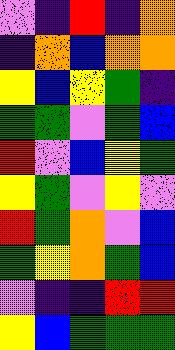[["violet", "indigo", "red", "indigo", "orange"], ["indigo", "orange", "blue", "orange", "orange"], ["yellow", "blue", "yellow", "green", "indigo"], ["green", "green", "violet", "green", "blue"], ["red", "violet", "blue", "yellow", "green"], ["yellow", "green", "violet", "yellow", "violet"], ["red", "green", "orange", "violet", "blue"], ["green", "yellow", "orange", "green", "blue"], ["violet", "indigo", "indigo", "red", "red"], ["yellow", "blue", "green", "green", "green"]]